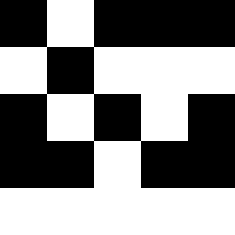[["black", "white", "black", "black", "black"], ["white", "black", "white", "white", "white"], ["black", "white", "black", "white", "black"], ["black", "black", "white", "black", "black"], ["white", "white", "white", "white", "white"]]